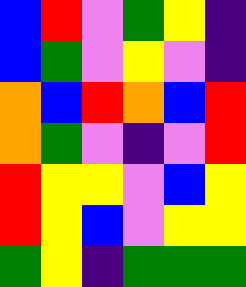[["blue", "red", "violet", "green", "yellow", "indigo"], ["blue", "green", "violet", "yellow", "violet", "indigo"], ["orange", "blue", "red", "orange", "blue", "red"], ["orange", "green", "violet", "indigo", "violet", "red"], ["red", "yellow", "yellow", "violet", "blue", "yellow"], ["red", "yellow", "blue", "violet", "yellow", "yellow"], ["green", "yellow", "indigo", "green", "green", "green"]]